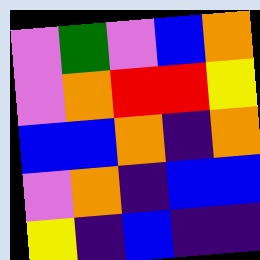[["violet", "green", "violet", "blue", "orange"], ["violet", "orange", "red", "red", "yellow"], ["blue", "blue", "orange", "indigo", "orange"], ["violet", "orange", "indigo", "blue", "blue"], ["yellow", "indigo", "blue", "indigo", "indigo"]]